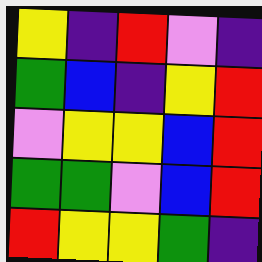[["yellow", "indigo", "red", "violet", "indigo"], ["green", "blue", "indigo", "yellow", "red"], ["violet", "yellow", "yellow", "blue", "red"], ["green", "green", "violet", "blue", "red"], ["red", "yellow", "yellow", "green", "indigo"]]